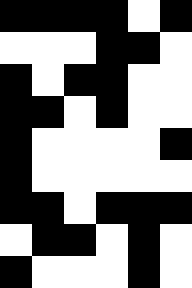[["black", "black", "black", "black", "white", "black"], ["white", "white", "white", "black", "black", "white"], ["black", "white", "black", "black", "white", "white"], ["black", "black", "white", "black", "white", "white"], ["black", "white", "white", "white", "white", "black"], ["black", "white", "white", "white", "white", "white"], ["black", "black", "white", "black", "black", "black"], ["white", "black", "black", "white", "black", "white"], ["black", "white", "white", "white", "black", "white"]]